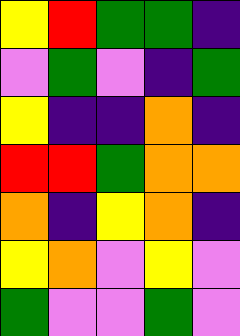[["yellow", "red", "green", "green", "indigo"], ["violet", "green", "violet", "indigo", "green"], ["yellow", "indigo", "indigo", "orange", "indigo"], ["red", "red", "green", "orange", "orange"], ["orange", "indigo", "yellow", "orange", "indigo"], ["yellow", "orange", "violet", "yellow", "violet"], ["green", "violet", "violet", "green", "violet"]]